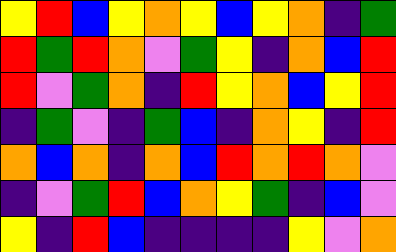[["yellow", "red", "blue", "yellow", "orange", "yellow", "blue", "yellow", "orange", "indigo", "green"], ["red", "green", "red", "orange", "violet", "green", "yellow", "indigo", "orange", "blue", "red"], ["red", "violet", "green", "orange", "indigo", "red", "yellow", "orange", "blue", "yellow", "red"], ["indigo", "green", "violet", "indigo", "green", "blue", "indigo", "orange", "yellow", "indigo", "red"], ["orange", "blue", "orange", "indigo", "orange", "blue", "red", "orange", "red", "orange", "violet"], ["indigo", "violet", "green", "red", "blue", "orange", "yellow", "green", "indigo", "blue", "violet"], ["yellow", "indigo", "red", "blue", "indigo", "indigo", "indigo", "indigo", "yellow", "violet", "orange"]]